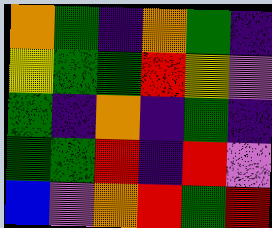[["orange", "green", "indigo", "orange", "green", "indigo"], ["yellow", "green", "green", "red", "yellow", "violet"], ["green", "indigo", "orange", "indigo", "green", "indigo"], ["green", "green", "red", "indigo", "red", "violet"], ["blue", "violet", "orange", "red", "green", "red"]]